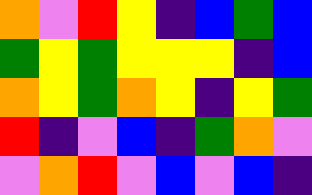[["orange", "violet", "red", "yellow", "indigo", "blue", "green", "blue"], ["green", "yellow", "green", "yellow", "yellow", "yellow", "indigo", "blue"], ["orange", "yellow", "green", "orange", "yellow", "indigo", "yellow", "green"], ["red", "indigo", "violet", "blue", "indigo", "green", "orange", "violet"], ["violet", "orange", "red", "violet", "blue", "violet", "blue", "indigo"]]